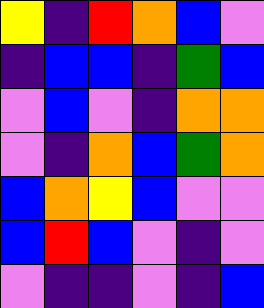[["yellow", "indigo", "red", "orange", "blue", "violet"], ["indigo", "blue", "blue", "indigo", "green", "blue"], ["violet", "blue", "violet", "indigo", "orange", "orange"], ["violet", "indigo", "orange", "blue", "green", "orange"], ["blue", "orange", "yellow", "blue", "violet", "violet"], ["blue", "red", "blue", "violet", "indigo", "violet"], ["violet", "indigo", "indigo", "violet", "indigo", "blue"]]